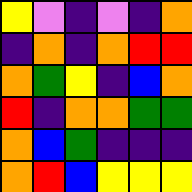[["yellow", "violet", "indigo", "violet", "indigo", "orange"], ["indigo", "orange", "indigo", "orange", "red", "red"], ["orange", "green", "yellow", "indigo", "blue", "orange"], ["red", "indigo", "orange", "orange", "green", "green"], ["orange", "blue", "green", "indigo", "indigo", "indigo"], ["orange", "red", "blue", "yellow", "yellow", "yellow"]]